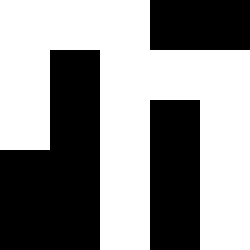[["white", "white", "white", "black", "black"], ["white", "black", "white", "white", "white"], ["white", "black", "white", "black", "white"], ["black", "black", "white", "black", "white"], ["black", "black", "white", "black", "white"]]